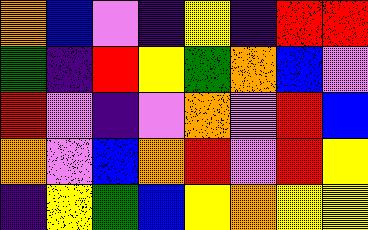[["orange", "blue", "violet", "indigo", "yellow", "indigo", "red", "red"], ["green", "indigo", "red", "yellow", "green", "orange", "blue", "violet"], ["red", "violet", "indigo", "violet", "orange", "violet", "red", "blue"], ["orange", "violet", "blue", "orange", "red", "violet", "red", "yellow"], ["indigo", "yellow", "green", "blue", "yellow", "orange", "yellow", "yellow"]]